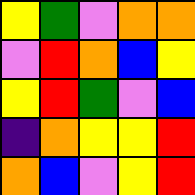[["yellow", "green", "violet", "orange", "orange"], ["violet", "red", "orange", "blue", "yellow"], ["yellow", "red", "green", "violet", "blue"], ["indigo", "orange", "yellow", "yellow", "red"], ["orange", "blue", "violet", "yellow", "red"]]